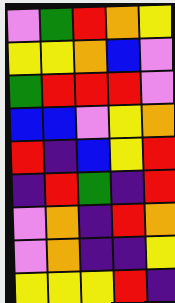[["violet", "green", "red", "orange", "yellow"], ["yellow", "yellow", "orange", "blue", "violet"], ["green", "red", "red", "red", "violet"], ["blue", "blue", "violet", "yellow", "orange"], ["red", "indigo", "blue", "yellow", "red"], ["indigo", "red", "green", "indigo", "red"], ["violet", "orange", "indigo", "red", "orange"], ["violet", "orange", "indigo", "indigo", "yellow"], ["yellow", "yellow", "yellow", "red", "indigo"]]